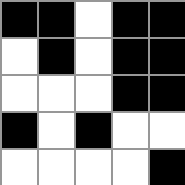[["black", "black", "white", "black", "black"], ["white", "black", "white", "black", "black"], ["white", "white", "white", "black", "black"], ["black", "white", "black", "white", "white"], ["white", "white", "white", "white", "black"]]